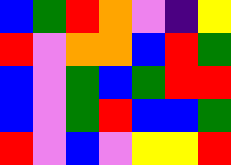[["blue", "green", "red", "orange", "violet", "indigo", "yellow"], ["red", "violet", "orange", "orange", "blue", "red", "green"], ["blue", "violet", "green", "blue", "green", "red", "red"], ["blue", "violet", "green", "red", "blue", "blue", "green"], ["red", "violet", "blue", "violet", "yellow", "yellow", "red"]]